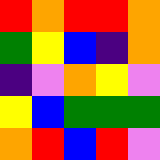[["red", "orange", "red", "red", "orange"], ["green", "yellow", "blue", "indigo", "orange"], ["indigo", "violet", "orange", "yellow", "violet"], ["yellow", "blue", "green", "green", "green"], ["orange", "red", "blue", "red", "violet"]]